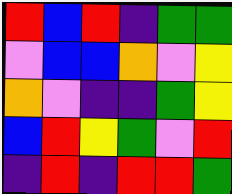[["red", "blue", "red", "indigo", "green", "green"], ["violet", "blue", "blue", "orange", "violet", "yellow"], ["orange", "violet", "indigo", "indigo", "green", "yellow"], ["blue", "red", "yellow", "green", "violet", "red"], ["indigo", "red", "indigo", "red", "red", "green"]]